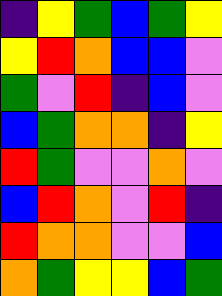[["indigo", "yellow", "green", "blue", "green", "yellow"], ["yellow", "red", "orange", "blue", "blue", "violet"], ["green", "violet", "red", "indigo", "blue", "violet"], ["blue", "green", "orange", "orange", "indigo", "yellow"], ["red", "green", "violet", "violet", "orange", "violet"], ["blue", "red", "orange", "violet", "red", "indigo"], ["red", "orange", "orange", "violet", "violet", "blue"], ["orange", "green", "yellow", "yellow", "blue", "green"]]